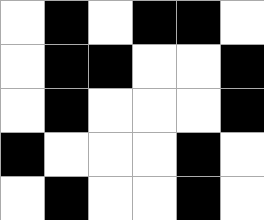[["white", "black", "white", "black", "black", "white"], ["white", "black", "black", "white", "white", "black"], ["white", "black", "white", "white", "white", "black"], ["black", "white", "white", "white", "black", "white"], ["white", "black", "white", "white", "black", "white"]]